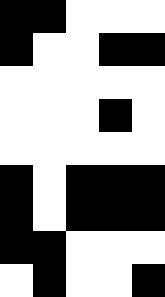[["black", "black", "white", "white", "white"], ["black", "white", "white", "black", "black"], ["white", "white", "white", "white", "white"], ["white", "white", "white", "black", "white"], ["white", "white", "white", "white", "white"], ["black", "white", "black", "black", "black"], ["black", "white", "black", "black", "black"], ["black", "black", "white", "white", "white"], ["white", "black", "white", "white", "black"]]